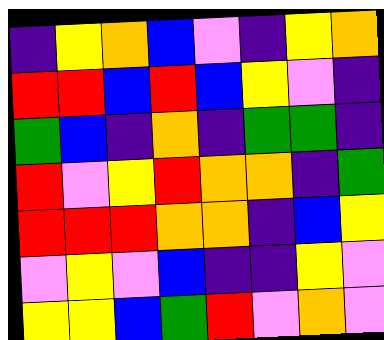[["indigo", "yellow", "orange", "blue", "violet", "indigo", "yellow", "orange"], ["red", "red", "blue", "red", "blue", "yellow", "violet", "indigo"], ["green", "blue", "indigo", "orange", "indigo", "green", "green", "indigo"], ["red", "violet", "yellow", "red", "orange", "orange", "indigo", "green"], ["red", "red", "red", "orange", "orange", "indigo", "blue", "yellow"], ["violet", "yellow", "violet", "blue", "indigo", "indigo", "yellow", "violet"], ["yellow", "yellow", "blue", "green", "red", "violet", "orange", "violet"]]